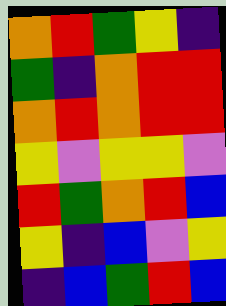[["orange", "red", "green", "yellow", "indigo"], ["green", "indigo", "orange", "red", "red"], ["orange", "red", "orange", "red", "red"], ["yellow", "violet", "yellow", "yellow", "violet"], ["red", "green", "orange", "red", "blue"], ["yellow", "indigo", "blue", "violet", "yellow"], ["indigo", "blue", "green", "red", "blue"]]